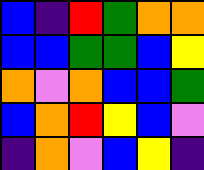[["blue", "indigo", "red", "green", "orange", "orange"], ["blue", "blue", "green", "green", "blue", "yellow"], ["orange", "violet", "orange", "blue", "blue", "green"], ["blue", "orange", "red", "yellow", "blue", "violet"], ["indigo", "orange", "violet", "blue", "yellow", "indigo"]]